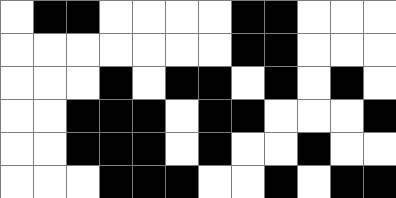[["white", "black", "black", "white", "white", "white", "white", "black", "black", "white", "white", "white"], ["white", "white", "white", "white", "white", "white", "white", "black", "black", "white", "white", "white"], ["white", "white", "white", "black", "white", "black", "black", "white", "black", "white", "black", "white"], ["white", "white", "black", "black", "black", "white", "black", "black", "white", "white", "white", "black"], ["white", "white", "black", "black", "black", "white", "black", "white", "white", "black", "white", "white"], ["white", "white", "white", "black", "black", "black", "white", "white", "black", "white", "black", "black"]]